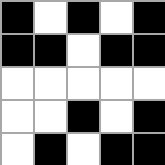[["black", "white", "black", "white", "black"], ["black", "black", "white", "black", "black"], ["white", "white", "white", "white", "white"], ["white", "white", "black", "white", "black"], ["white", "black", "white", "black", "black"]]